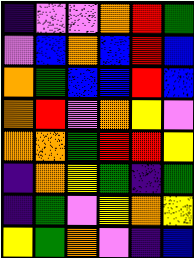[["indigo", "violet", "violet", "orange", "red", "green"], ["violet", "blue", "orange", "blue", "red", "blue"], ["orange", "green", "blue", "blue", "red", "blue"], ["orange", "red", "violet", "orange", "yellow", "violet"], ["orange", "orange", "green", "red", "red", "yellow"], ["indigo", "orange", "yellow", "green", "indigo", "green"], ["indigo", "green", "violet", "yellow", "orange", "yellow"], ["yellow", "green", "orange", "violet", "indigo", "blue"]]